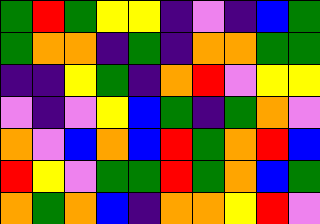[["green", "red", "green", "yellow", "yellow", "indigo", "violet", "indigo", "blue", "green"], ["green", "orange", "orange", "indigo", "green", "indigo", "orange", "orange", "green", "green"], ["indigo", "indigo", "yellow", "green", "indigo", "orange", "red", "violet", "yellow", "yellow"], ["violet", "indigo", "violet", "yellow", "blue", "green", "indigo", "green", "orange", "violet"], ["orange", "violet", "blue", "orange", "blue", "red", "green", "orange", "red", "blue"], ["red", "yellow", "violet", "green", "green", "red", "green", "orange", "blue", "green"], ["orange", "green", "orange", "blue", "indigo", "orange", "orange", "yellow", "red", "violet"]]